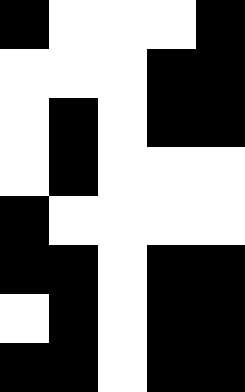[["black", "white", "white", "white", "black"], ["white", "white", "white", "black", "black"], ["white", "black", "white", "black", "black"], ["white", "black", "white", "white", "white"], ["black", "white", "white", "white", "white"], ["black", "black", "white", "black", "black"], ["white", "black", "white", "black", "black"], ["black", "black", "white", "black", "black"]]